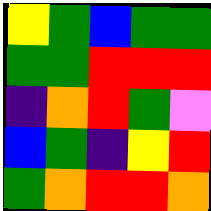[["yellow", "green", "blue", "green", "green"], ["green", "green", "red", "red", "red"], ["indigo", "orange", "red", "green", "violet"], ["blue", "green", "indigo", "yellow", "red"], ["green", "orange", "red", "red", "orange"]]